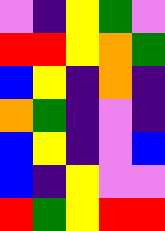[["violet", "indigo", "yellow", "green", "violet"], ["red", "red", "yellow", "orange", "green"], ["blue", "yellow", "indigo", "orange", "indigo"], ["orange", "green", "indigo", "violet", "indigo"], ["blue", "yellow", "indigo", "violet", "blue"], ["blue", "indigo", "yellow", "violet", "violet"], ["red", "green", "yellow", "red", "red"]]